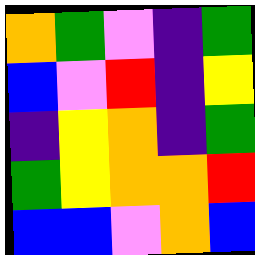[["orange", "green", "violet", "indigo", "green"], ["blue", "violet", "red", "indigo", "yellow"], ["indigo", "yellow", "orange", "indigo", "green"], ["green", "yellow", "orange", "orange", "red"], ["blue", "blue", "violet", "orange", "blue"]]